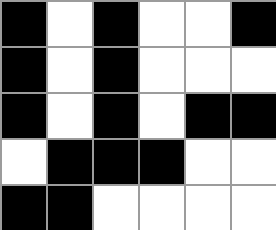[["black", "white", "black", "white", "white", "black"], ["black", "white", "black", "white", "white", "white"], ["black", "white", "black", "white", "black", "black"], ["white", "black", "black", "black", "white", "white"], ["black", "black", "white", "white", "white", "white"]]